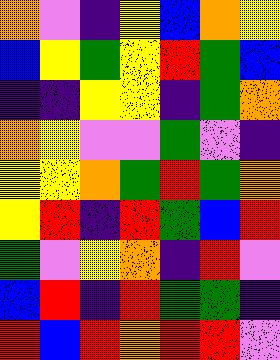[["orange", "violet", "indigo", "yellow", "blue", "orange", "yellow"], ["blue", "yellow", "green", "yellow", "red", "green", "blue"], ["indigo", "indigo", "yellow", "yellow", "indigo", "green", "orange"], ["orange", "yellow", "violet", "violet", "green", "violet", "indigo"], ["yellow", "yellow", "orange", "green", "red", "green", "orange"], ["yellow", "red", "indigo", "red", "green", "blue", "red"], ["green", "violet", "yellow", "orange", "indigo", "red", "violet"], ["blue", "red", "indigo", "red", "green", "green", "indigo"], ["red", "blue", "red", "orange", "red", "red", "violet"]]